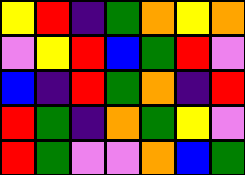[["yellow", "red", "indigo", "green", "orange", "yellow", "orange"], ["violet", "yellow", "red", "blue", "green", "red", "violet"], ["blue", "indigo", "red", "green", "orange", "indigo", "red"], ["red", "green", "indigo", "orange", "green", "yellow", "violet"], ["red", "green", "violet", "violet", "orange", "blue", "green"]]